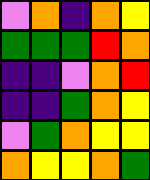[["violet", "orange", "indigo", "orange", "yellow"], ["green", "green", "green", "red", "orange"], ["indigo", "indigo", "violet", "orange", "red"], ["indigo", "indigo", "green", "orange", "yellow"], ["violet", "green", "orange", "yellow", "yellow"], ["orange", "yellow", "yellow", "orange", "green"]]